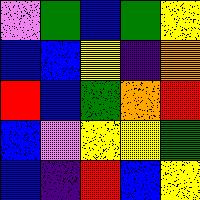[["violet", "green", "blue", "green", "yellow"], ["blue", "blue", "yellow", "indigo", "orange"], ["red", "blue", "green", "orange", "red"], ["blue", "violet", "yellow", "yellow", "green"], ["blue", "indigo", "red", "blue", "yellow"]]